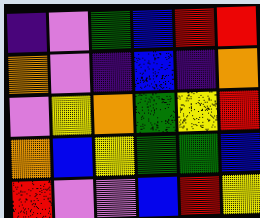[["indigo", "violet", "green", "blue", "red", "red"], ["orange", "violet", "indigo", "blue", "indigo", "orange"], ["violet", "yellow", "orange", "green", "yellow", "red"], ["orange", "blue", "yellow", "green", "green", "blue"], ["red", "violet", "violet", "blue", "red", "yellow"]]